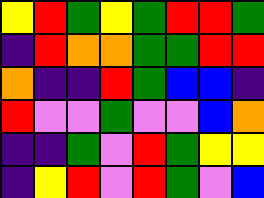[["yellow", "red", "green", "yellow", "green", "red", "red", "green"], ["indigo", "red", "orange", "orange", "green", "green", "red", "red"], ["orange", "indigo", "indigo", "red", "green", "blue", "blue", "indigo"], ["red", "violet", "violet", "green", "violet", "violet", "blue", "orange"], ["indigo", "indigo", "green", "violet", "red", "green", "yellow", "yellow"], ["indigo", "yellow", "red", "violet", "red", "green", "violet", "blue"]]